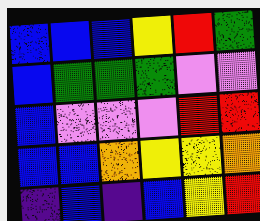[["blue", "blue", "blue", "yellow", "red", "green"], ["blue", "green", "green", "green", "violet", "violet"], ["blue", "violet", "violet", "violet", "red", "red"], ["blue", "blue", "orange", "yellow", "yellow", "orange"], ["indigo", "blue", "indigo", "blue", "yellow", "red"]]